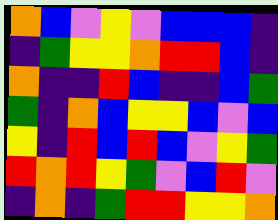[["orange", "blue", "violet", "yellow", "violet", "blue", "blue", "blue", "indigo"], ["indigo", "green", "yellow", "yellow", "orange", "red", "red", "blue", "indigo"], ["orange", "indigo", "indigo", "red", "blue", "indigo", "indigo", "blue", "green"], ["green", "indigo", "orange", "blue", "yellow", "yellow", "blue", "violet", "blue"], ["yellow", "indigo", "red", "blue", "red", "blue", "violet", "yellow", "green"], ["red", "orange", "red", "yellow", "green", "violet", "blue", "red", "violet"], ["indigo", "orange", "indigo", "green", "red", "red", "yellow", "yellow", "orange"]]